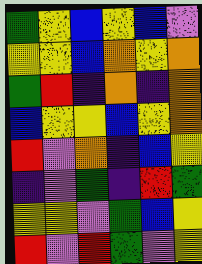[["green", "yellow", "blue", "yellow", "blue", "violet"], ["yellow", "yellow", "blue", "orange", "yellow", "orange"], ["green", "red", "indigo", "orange", "indigo", "orange"], ["blue", "yellow", "yellow", "blue", "yellow", "orange"], ["red", "violet", "orange", "indigo", "blue", "yellow"], ["indigo", "violet", "green", "indigo", "red", "green"], ["yellow", "yellow", "violet", "green", "blue", "yellow"], ["red", "violet", "red", "green", "violet", "yellow"]]